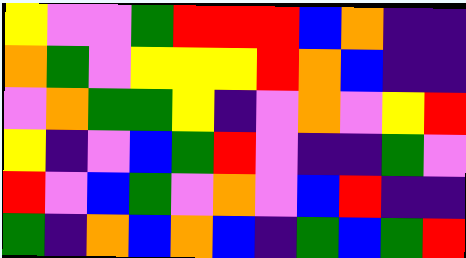[["yellow", "violet", "violet", "green", "red", "red", "red", "blue", "orange", "indigo", "indigo"], ["orange", "green", "violet", "yellow", "yellow", "yellow", "red", "orange", "blue", "indigo", "indigo"], ["violet", "orange", "green", "green", "yellow", "indigo", "violet", "orange", "violet", "yellow", "red"], ["yellow", "indigo", "violet", "blue", "green", "red", "violet", "indigo", "indigo", "green", "violet"], ["red", "violet", "blue", "green", "violet", "orange", "violet", "blue", "red", "indigo", "indigo"], ["green", "indigo", "orange", "blue", "orange", "blue", "indigo", "green", "blue", "green", "red"]]